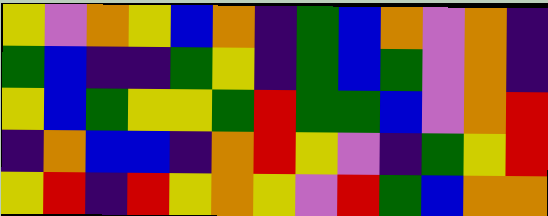[["yellow", "violet", "orange", "yellow", "blue", "orange", "indigo", "green", "blue", "orange", "violet", "orange", "indigo"], ["green", "blue", "indigo", "indigo", "green", "yellow", "indigo", "green", "blue", "green", "violet", "orange", "indigo"], ["yellow", "blue", "green", "yellow", "yellow", "green", "red", "green", "green", "blue", "violet", "orange", "red"], ["indigo", "orange", "blue", "blue", "indigo", "orange", "red", "yellow", "violet", "indigo", "green", "yellow", "red"], ["yellow", "red", "indigo", "red", "yellow", "orange", "yellow", "violet", "red", "green", "blue", "orange", "orange"]]